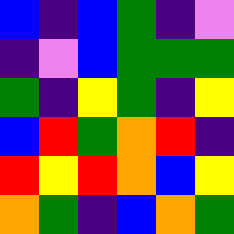[["blue", "indigo", "blue", "green", "indigo", "violet"], ["indigo", "violet", "blue", "green", "green", "green"], ["green", "indigo", "yellow", "green", "indigo", "yellow"], ["blue", "red", "green", "orange", "red", "indigo"], ["red", "yellow", "red", "orange", "blue", "yellow"], ["orange", "green", "indigo", "blue", "orange", "green"]]